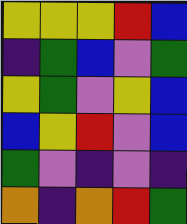[["yellow", "yellow", "yellow", "red", "blue"], ["indigo", "green", "blue", "violet", "green"], ["yellow", "green", "violet", "yellow", "blue"], ["blue", "yellow", "red", "violet", "blue"], ["green", "violet", "indigo", "violet", "indigo"], ["orange", "indigo", "orange", "red", "green"]]